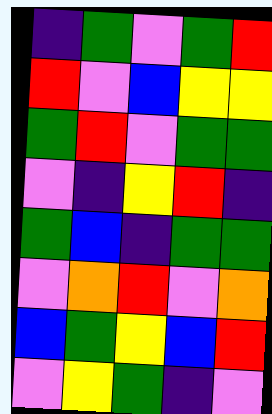[["indigo", "green", "violet", "green", "red"], ["red", "violet", "blue", "yellow", "yellow"], ["green", "red", "violet", "green", "green"], ["violet", "indigo", "yellow", "red", "indigo"], ["green", "blue", "indigo", "green", "green"], ["violet", "orange", "red", "violet", "orange"], ["blue", "green", "yellow", "blue", "red"], ["violet", "yellow", "green", "indigo", "violet"]]